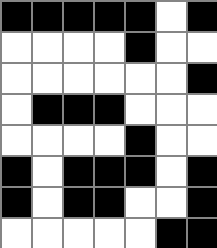[["black", "black", "black", "black", "black", "white", "black"], ["white", "white", "white", "white", "black", "white", "white"], ["white", "white", "white", "white", "white", "white", "black"], ["white", "black", "black", "black", "white", "white", "white"], ["white", "white", "white", "white", "black", "white", "white"], ["black", "white", "black", "black", "black", "white", "black"], ["black", "white", "black", "black", "white", "white", "black"], ["white", "white", "white", "white", "white", "black", "black"]]